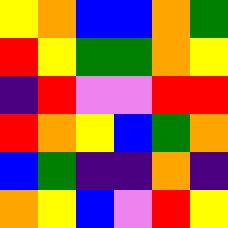[["yellow", "orange", "blue", "blue", "orange", "green"], ["red", "yellow", "green", "green", "orange", "yellow"], ["indigo", "red", "violet", "violet", "red", "red"], ["red", "orange", "yellow", "blue", "green", "orange"], ["blue", "green", "indigo", "indigo", "orange", "indigo"], ["orange", "yellow", "blue", "violet", "red", "yellow"]]